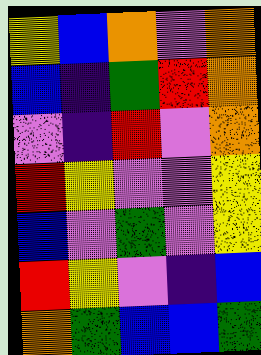[["yellow", "blue", "orange", "violet", "orange"], ["blue", "indigo", "green", "red", "orange"], ["violet", "indigo", "red", "violet", "orange"], ["red", "yellow", "violet", "violet", "yellow"], ["blue", "violet", "green", "violet", "yellow"], ["red", "yellow", "violet", "indigo", "blue"], ["orange", "green", "blue", "blue", "green"]]